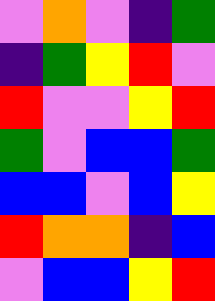[["violet", "orange", "violet", "indigo", "green"], ["indigo", "green", "yellow", "red", "violet"], ["red", "violet", "violet", "yellow", "red"], ["green", "violet", "blue", "blue", "green"], ["blue", "blue", "violet", "blue", "yellow"], ["red", "orange", "orange", "indigo", "blue"], ["violet", "blue", "blue", "yellow", "red"]]